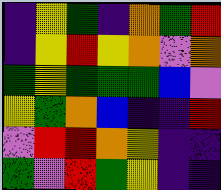[["indigo", "yellow", "green", "indigo", "orange", "green", "red"], ["indigo", "yellow", "red", "yellow", "orange", "violet", "orange"], ["green", "yellow", "green", "green", "green", "blue", "violet"], ["yellow", "green", "orange", "blue", "indigo", "indigo", "red"], ["violet", "red", "red", "orange", "yellow", "indigo", "indigo"], ["green", "violet", "red", "green", "yellow", "indigo", "indigo"]]